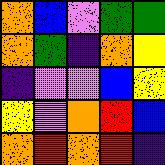[["orange", "blue", "violet", "green", "green"], ["orange", "green", "indigo", "orange", "yellow"], ["indigo", "violet", "violet", "blue", "yellow"], ["yellow", "violet", "orange", "red", "blue"], ["orange", "red", "orange", "red", "indigo"]]